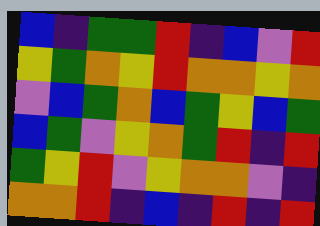[["blue", "indigo", "green", "green", "red", "indigo", "blue", "violet", "red"], ["yellow", "green", "orange", "yellow", "red", "orange", "orange", "yellow", "orange"], ["violet", "blue", "green", "orange", "blue", "green", "yellow", "blue", "green"], ["blue", "green", "violet", "yellow", "orange", "green", "red", "indigo", "red"], ["green", "yellow", "red", "violet", "yellow", "orange", "orange", "violet", "indigo"], ["orange", "orange", "red", "indigo", "blue", "indigo", "red", "indigo", "red"]]